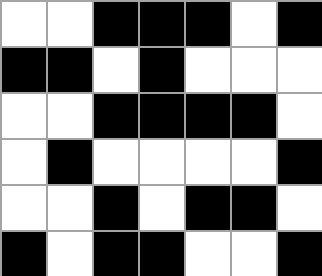[["white", "white", "black", "black", "black", "white", "black"], ["black", "black", "white", "black", "white", "white", "white"], ["white", "white", "black", "black", "black", "black", "white"], ["white", "black", "white", "white", "white", "white", "black"], ["white", "white", "black", "white", "black", "black", "white"], ["black", "white", "black", "black", "white", "white", "black"]]